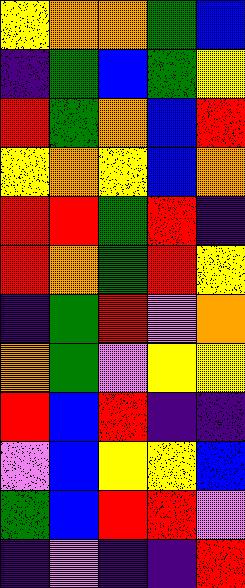[["yellow", "orange", "orange", "green", "blue"], ["indigo", "green", "blue", "green", "yellow"], ["red", "green", "orange", "blue", "red"], ["yellow", "orange", "yellow", "blue", "orange"], ["red", "red", "green", "red", "indigo"], ["red", "orange", "green", "red", "yellow"], ["indigo", "green", "red", "violet", "orange"], ["orange", "green", "violet", "yellow", "yellow"], ["red", "blue", "red", "indigo", "indigo"], ["violet", "blue", "yellow", "yellow", "blue"], ["green", "blue", "red", "red", "violet"], ["indigo", "violet", "indigo", "indigo", "red"]]